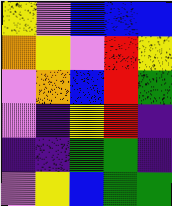[["yellow", "violet", "blue", "blue", "blue"], ["orange", "yellow", "violet", "red", "yellow"], ["violet", "orange", "blue", "red", "green"], ["violet", "indigo", "yellow", "red", "indigo"], ["indigo", "indigo", "green", "green", "indigo"], ["violet", "yellow", "blue", "green", "green"]]